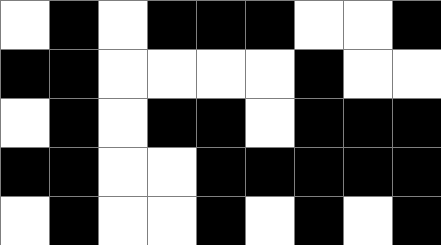[["white", "black", "white", "black", "black", "black", "white", "white", "black"], ["black", "black", "white", "white", "white", "white", "black", "white", "white"], ["white", "black", "white", "black", "black", "white", "black", "black", "black"], ["black", "black", "white", "white", "black", "black", "black", "black", "black"], ["white", "black", "white", "white", "black", "white", "black", "white", "black"]]